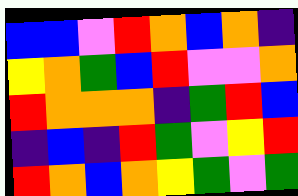[["blue", "blue", "violet", "red", "orange", "blue", "orange", "indigo"], ["yellow", "orange", "green", "blue", "red", "violet", "violet", "orange"], ["red", "orange", "orange", "orange", "indigo", "green", "red", "blue"], ["indigo", "blue", "indigo", "red", "green", "violet", "yellow", "red"], ["red", "orange", "blue", "orange", "yellow", "green", "violet", "green"]]